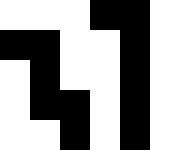[["white", "white", "white", "black", "black", "white"], ["black", "black", "white", "white", "black", "white"], ["white", "black", "white", "white", "black", "white"], ["white", "black", "black", "white", "black", "white"], ["white", "white", "black", "white", "black", "white"]]